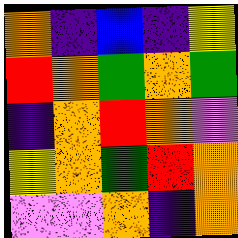[["orange", "indigo", "blue", "indigo", "yellow"], ["red", "orange", "green", "orange", "green"], ["indigo", "orange", "red", "orange", "violet"], ["yellow", "orange", "green", "red", "orange"], ["violet", "violet", "orange", "indigo", "orange"]]